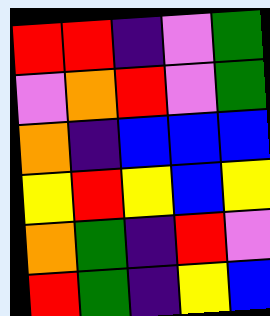[["red", "red", "indigo", "violet", "green"], ["violet", "orange", "red", "violet", "green"], ["orange", "indigo", "blue", "blue", "blue"], ["yellow", "red", "yellow", "blue", "yellow"], ["orange", "green", "indigo", "red", "violet"], ["red", "green", "indigo", "yellow", "blue"]]